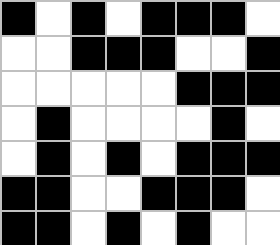[["black", "white", "black", "white", "black", "black", "black", "white"], ["white", "white", "black", "black", "black", "white", "white", "black"], ["white", "white", "white", "white", "white", "black", "black", "black"], ["white", "black", "white", "white", "white", "white", "black", "white"], ["white", "black", "white", "black", "white", "black", "black", "black"], ["black", "black", "white", "white", "black", "black", "black", "white"], ["black", "black", "white", "black", "white", "black", "white", "white"]]